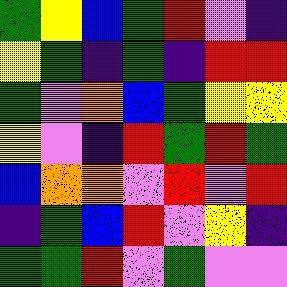[["green", "yellow", "blue", "green", "red", "violet", "indigo"], ["yellow", "green", "indigo", "green", "indigo", "red", "red"], ["green", "violet", "orange", "blue", "green", "yellow", "yellow"], ["yellow", "violet", "indigo", "red", "green", "red", "green"], ["blue", "orange", "orange", "violet", "red", "violet", "red"], ["indigo", "green", "blue", "red", "violet", "yellow", "indigo"], ["green", "green", "red", "violet", "green", "violet", "violet"]]